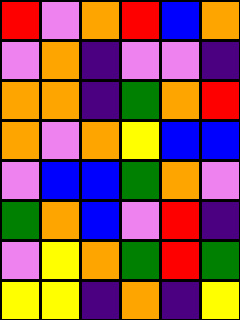[["red", "violet", "orange", "red", "blue", "orange"], ["violet", "orange", "indigo", "violet", "violet", "indigo"], ["orange", "orange", "indigo", "green", "orange", "red"], ["orange", "violet", "orange", "yellow", "blue", "blue"], ["violet", "blue", "blue", "green", "orange", "violet"], ["green", "orange", "blue", "violet", "red", "indigo"], ["violet", "yellow", "orange", "green", "red", "green"], ["yellow", "yellow", "indigo", "orange", "indigo", "yellow"]]